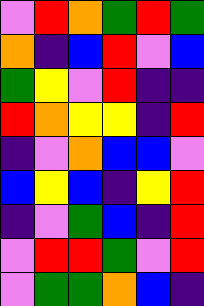[["violet", "red", "orange", "green", "red", "green"], ["orange", "indigo", "blue", "red", "violet", "blue"], ["green", "yellow", "violet", "red", "indigo", "indigo"], ["red", "orange", "yellow", "yellow", "indigo", "red"], ["indigo", "violet", "orange", "blue", "blue", "violet"], ["blue", "yellow", "blue", "indigo", "yellow", "red"], ["indigo", "violet", "green", "blue", "indigo", "red"], ["violet", "red", "red", "green", "violet", "red"], ["violet", "green", "green", "orange", "blue", "indigo"]]